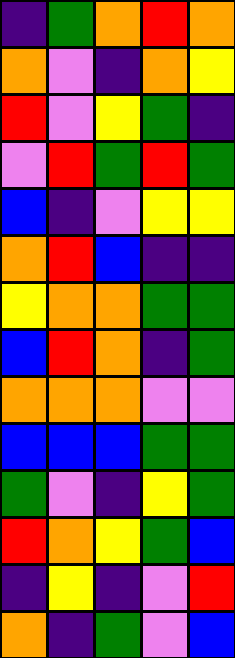[["indigo", "green", "orange", "red", "orange"], ["orange", "violet", "indigo", "orange", "yellow"], ["red", "violet", "yellow", "green", "indigo"], ["violet", "red", "green", "red", "green"], ["blue", "indigo", "violet", "yellow", "yellow"], ["orange", "red", "blue", "indigo", "indigo"], ["yellow", "orange", "orange", "green", "green"], ["blue", "red", "orange", "indigo", "green"], ["orange", "orange", "orange", "violet", "violet"], ["blue", "blue", "blue", "green", "green"], ["green", "violet", "indigo", "yellow", "green"], ["red", "orange", "yellow", "green", "blue"], ["indigo", "yellow", "indigo", "violet", "red"], ["orange", "indigo", "green", "violet", "blue"]]